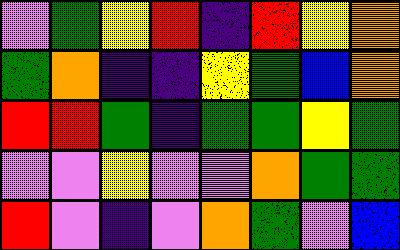[["violet", "green", "yellow", "red", "indigo", "red", "yellow", "orange"], ["green", "orange", "indigo", "indigo", "yellow", "green", "blue", "orange"], ["red", "red", "green", "indigo", "green", "green", "yellow", "green"], ["violet", "violet", "yellow", "violet", "violet", "orange", "green", "green"], ["red", "violet", "indigo", "violet", "orange", "green", "violet", "blue"]]